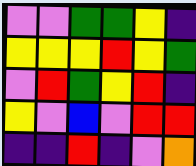[["violet", "violet", "green", "green", "yellow", "indigo"], ["yellow", "yellow", "yellow", "red", "yellow", "green"], ["violet", "red", "green", "yellow", "red", "indigo"], ["yellow", "violet", "blue", "violet", "red", "red"], ["indigo", "indigo", "red", "indigo", "violet", "orange"]]